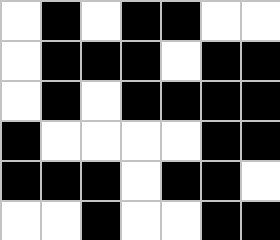[["white", "black", "white", "black", "black", "white", "white"], ["white", "black", "black", "black", "white", "black", "black"], ["white", "black", "white", "black", "black", "black", "black"], ["black", "white", "white", "white", "white", "black", "black"], ["black", "black", "black", "white", "black", "black", "white"], ["white", "white", "black", "white", "white", "black", "black"]]